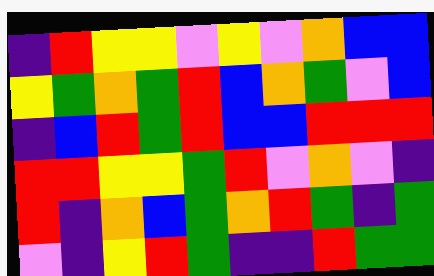[["indigo", "red", "yellow", "yellow", "violet", "yellow", "violet", "orange", "blue", "blue"], ["yellow", "green", "orange", "green", "red", "blue", "orange", "green", "violet", "blue"], ["indigo", "blue", "red", "green", "red", "blue", "blue", "red", "red", "red"], ["red", "red", "yellow", "yellow", "green", "red", "violet", "orange", "violet", "indigo"], ["red", "indigo", "orange", "blue", "green", "orange", "red", "green", "indigo", "green"], ["violet", "indigo", "yellow", "red", "green", "indigo", "indigo", "red", "green", "green"]]